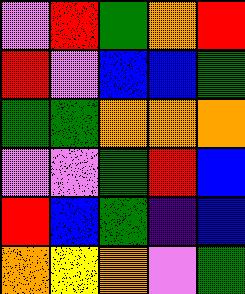[["violet", "red", "green", "orange", "red"], ["red", "violet", "blue", "blue", "green"], ["green", "green", "orange", "orange", "orange"], ["violet", "violet", "green", "red", "blue"], ["red", "blue", "green", "indigo", "blue"], ["orange", "yellow", "orange", "violet", "green"]]